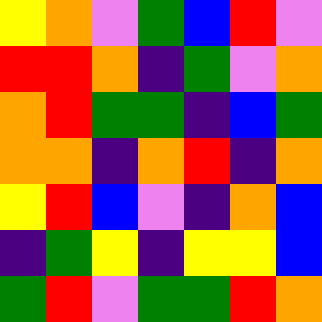[["yellow", "orange", "violet", "green", "blue", "red", "violet"], ["red", "red", "orange", "indigo", "green", "violet", "orange"], ["orange", "red", "green", "green", "indigo", "blue", "green"], ["orange", "orange", "indigo", "orange", "red", "indigo", "orange"], ["yellow", "red", "blue", "violet", "indigo", "orange", "blue"], ["indigo", "green", "yellow", "indigo", "yellow", "yellow", "blue"], ["green", "red", "violet", "green", "green", "red", "orange"]]